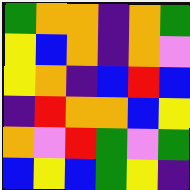[["green", "orange", "orange", "indigo", "orange", "green"], ["yellow", "blue", "orange", "indigo", "orange", "violet"], ["yellow", "orange", "indigo", "blue", "red", "blue"], ["indigo", "red", "orange", "orange", "blue", "yellow"], ["orange", "violet", "red", "green", "violet", "green"], ["blue", "yellow", "blue", "green", "yellow", "indigo"]]